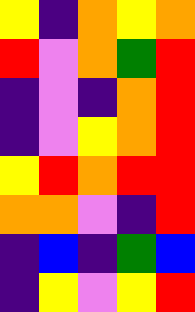[["yellow", "indigo", "orange", "yellow", "orange"], ["red", "violet", "orange", "green", "red"], ["indigo", "violet", "indigo", "orange", "red"], ["indigo", "violet", "yellow", "orange", "red"], ["yellow", "red", "orange", "red", "red"], ["orange", "orange", "violet", "indigo", "red"], ["indigo", "blue", "indigo", "green", "blue"], ["indigo", "yellow", "violet", "yellow", "red"]]